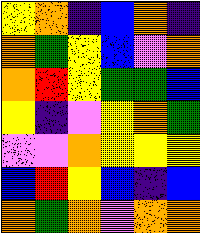[["yellow", "orange", "indigo", "blue", "orange", "indigo"], ["orange", "green", "yellow", "blue", "violet", "orange"], ["orange", "red", "yellow", "green", "green", "blue"], ["yellow", "indigo", "violet", "yellow", "orange", "green"], ["violet", "violet", "orange", "yellow", "yellow", "yellow"], ["blue", "red", "yellow", "blue", "indigo", "blue"], ["orange", "green", "orange", "violet", "orange", "orange"]]